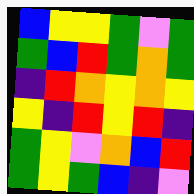[["blue", "yellow", "yellow", "green", "violet", "green"], ["green", "blue", "red", "green", "orange", "green"], ["indigo", "red", "orange", "yellow", "orange", "yellow"], ["yellow", "indigo", "red", "yellow", "red", "indigo"], ["green", "yellow", "violet", "orange", "blue", "red"], ["green", "yellow", "green", "blue", "indigo", "violet"]]